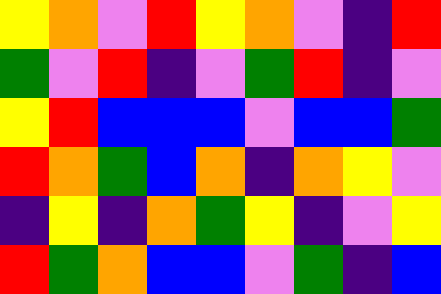[["yellow", "orange", "violet", "red", "yellow", "orange", "violet", "indigo", "red"], ["green", "violet", "red", "indigo", "violet", "green", "red", "indigo", "violet"], ["yellow", "red", "blue", "blue", "blue", "violet", "blue", "blue", "green"], ["red", "orange", "green", "blue", "orange", "indigo", "orange", "yellow", "violet"], ["indigo", "yellow", "indigo", "orange", "green", "yellow", "indigo", "violet", "yellow"], ["red", "green", "orange", "blue", "blue", "violet", "green", "indigo", "blue"]]